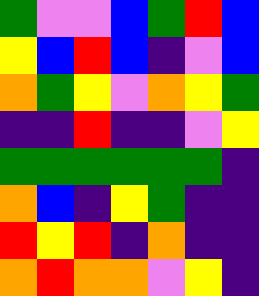[["green", "violet", "violet", "blue", "green", "red", "blue"], ["yellow", "blue", "red", "blue", "indigo", "violet", "blue"], ["orange", "green", "yellow", "violet", "orange", "yellow", "green"], ["indigo", "indigo", "red", "indigo", "indigo", "violet", "yellow"], ["green", "green", "green", "green", "green", "green", "indigo"], ["orange", "blue", "indigo", "yellow", "green", "indigo", "indigo"], ["red", "yellow", "red", "indigo", "orange", "indigo", "indigo"], ["orange", "red", "orange", "orange", "violet", "yellow", "indigo"]]